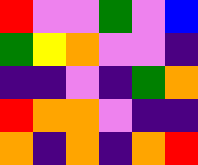[["red", "violet", "violet", "green", "violet", "blue"], ["green", "yellow", "orange", "violet", "violet", "indigo"], ["indigo", "indigo", "violet", "indigo", "green", "orange"], ["red", "orange", "orange", "violet", "indigo", "indigo"], ["orange", "indigo", "orange", "indigo", "orange", "red"]]